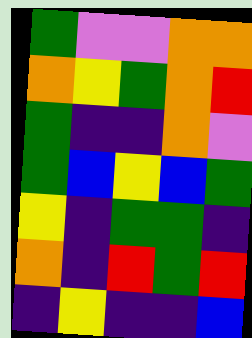[["green", "violet", "violet", "orange", "orange"], ["orange", "yellow", "green", "orange", "red"], ["green", "indigo", "indigo", "orange", "violet"], ["green", "blue", "yellow", "blue", "green"], ["yellow", "indigo", "green", "green", "indigo"], ["orange", "indigo", "red", "green", "red"], ["indigo", "yellow", "indigo", "indigo", "blue"]]